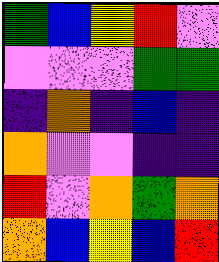[["green", "blue", "yellow", "red", "violet"], ["violet", "violet", "violet", "green", "green"], ["indigo", "orange", "indigo", "blue", "indigo"], ["orange", "violet", "violet", "indigo", "indigo"], ["red", "violet", "orange", "green", "orange"], ["orange", "blue", "yellow", "blue", "red"]]